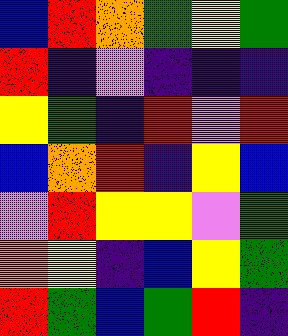[["blue", "red", "orange", "green", "yellow", "green"], ["red", "indigo", "violet", "indigo", "indigo", "indigo"], ["yellow", "green", "indigo", "red", "violet", "red"], ["blue", "orange", "red", "indigo", "yellow", "blue"], ["violet", "red", "yellow", "yellow", "violet", "green"], ["orange", "yellow", "indigo", "blue", "yellow", "green"], ["red", "green", "blue", "green", "red", "indigo"]]